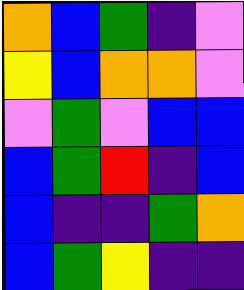[["orange", "blue", "green", "indigo", "violet"], ["yellow", "blue", "orange", "orange", "violet"], ["violet", "green", "violet", "blue", "blue"], ["blue", "green", "red", "indigo", "blue"], ["blue", "indigo", "indigo", "green", "orange"], ["blue", "green", "yellow", "indigo", "indigo"]]